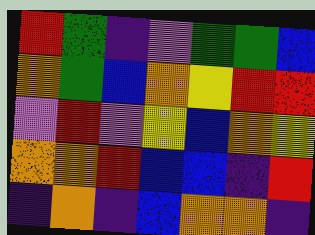[["red", "green", "indigo", "violet", "green", "green", "blue"], ["orange", "green", "blue", "orange", "yellow", "red", "red"], ["violet", "red", "violet", "yellow", "blue", "orange", "yellow"], ["orange", "orange", "red", "blue", "blue", "indigo", "red"], ["indigo", "orange", "indigo", "blue", "orange", "orange", "indigo"]]